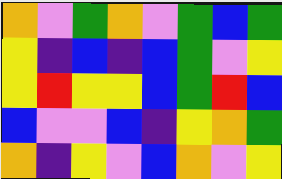[["orange", "violet", "green", "orange", "violet", "green", "blue", "green"], ["yellow", "indigo", "blue", "indigo", "blue", "green", "violet", "yellow"], ["yellow", "red", "yellow", "yellow", "blue", "green", "red", "blue"], ["blue", "violet", "violet", "blue", "indigo", "yellow", "orange", "green"], ["orange", "indigo", "yellow", "violet", "blue", "orange", "violet", "yellow"]]